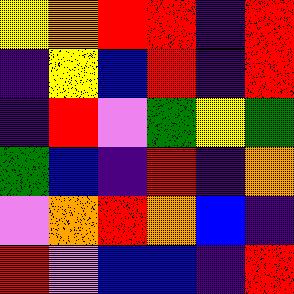[["yellow", "orange", "red", "red", "indigo", "red"], ["indigo", "yellow", "blue", "red", "indigo", "red"], ["indigo", "red", "violet", "green", "yellow", "green"], ["green", "blue", "indigo", "red", "indigo", "orange"], ["violet", "orange", "red", "orange", "blue", "indigo"], ["red", "violet", "blue", "blue", "indigo", "red"]]